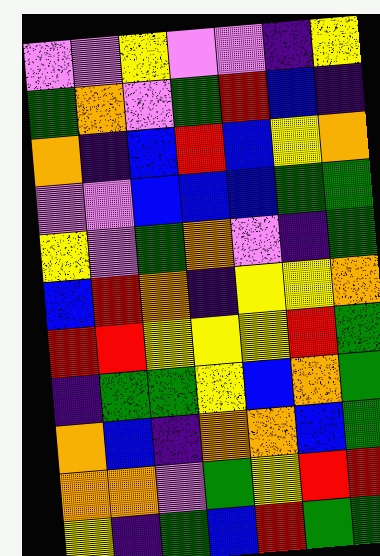[["violet", "violet", "yellow", "violet", "violet", "indigo", "yellow"], ["green", "orange", "violet", "green", "red", "blue", "indigo"], ["orange", "indigo", "blue", "red", "blue", "yellow", "orange"], ["violet", "violet", "blue", "blue", "blue", "green", "green"], ["yellow", "violet", "green", "orange", "violet", "indigo", "green"], ["blue", "red", "orange", "indigo", "yellow", "yellow", "orange"], ["red", "red", "yellow", "yellow", "yellow", "red", "green"], ["indigo", "green", "green", "yellow", "blue", "orange", "green"], ["orange", "blue", "indigo", "orange", "orange", "blue", "green"], ["orange", "orange", "violet", "green", "yellow", "red", "red"], ["yellow", "indigo", "green", "blue", "red", "green", "green"]]